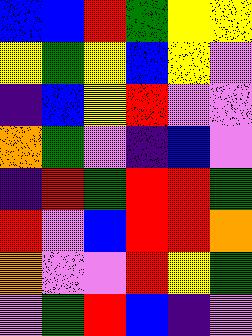[["blue", "blue", "red", "green", "yellow", "yellow"], ["yellow", "green", "yellow", "blue", "yellow", "violet"], ["indigo", "blue", "yellow", "red", "violet", "violet"], ["orange", "green", "violet", "indigo", "blue", "violet"], ["indigo", "red", "green", "red", "red", "green"], ["red", "violet", "blue", "red", "red", "orange"], ["orange", "violet", "violet", "red", "yellow", "green"], ["violet", "green", "red", "blue", "indigo", "violet"]]